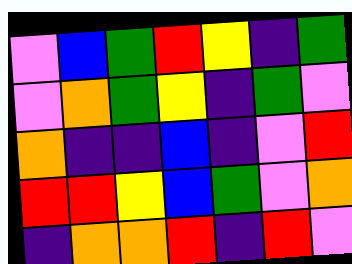[["violet", "blue", "green", "red", "yellow", "indigo", "green"], ["violet", "orange", "green", "yellow", "indigo", "green", "violet"], ["orange", "indigo", "indigo", "blue", "indigo", "violet", "red"], ["red", "red", "yellow", "blue", "green", "violet", "orange"], ["indigo", "orange", "orange", "red", "indigo", "red", "violet"]]